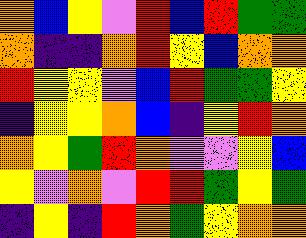[["orange", "blue", "yellow", "violet", "red", "blue", "red", "green", "green"], ["orange", "indigo", "indigo", "orange", "red", "yellow", "blue", "orange", "orange"], ["red", "yellow", "yellow", "violet", "blue", "red", "green", "green", "yellow"], ["indigo", "yellow", "yellow", "orange", "blue", "indigo", "yellow", "red", "orange"], ["orange", "yellow", "green", "red", "orange", "violet", "violet", "yellow", "blue"], ["yellow", "violet", "orange", "violet", "red", "red", "green", "yellow", "green"], ["indigo", "yellow", "indigo", "red", "orange", "green", "yellow", "orange", "orange"]]